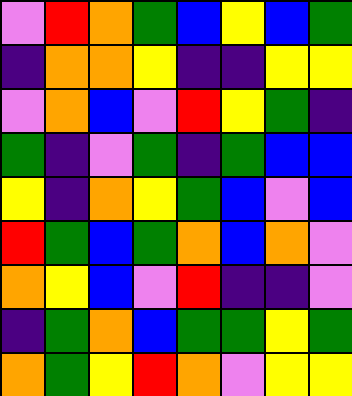[["violet", "red", "orange", "green", "blue", "yellow", "blue", "green"], ["indigo", "orange", "orange", "yellow", "indigo", "indigo", "yellow", "yellow"], ["violet", "orange", "blue", "violet", "red", "yellow", "green", "indigo"], ["green", "indigo", "violet", "green", "indigo", "green", "blue", "blue"], ["yellow", "indigo", "orange", "yellow", "green", "blue", "violet", "blue"], ["red", "green", "blue", "green", "orange", "blue", "orange", "violet"], ["orange", "yellow", "blue", "violet", "red", "indigo", "indigo", "violet"], ["indigo", "green", "orange", "blue", "green", "green", "yellow", "green"], ["orange", "green", "yellow", "red", "orange", "violet", "yellow", "yellow"]]